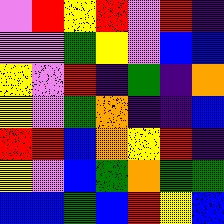[["violet", "red", "yellow", "red", "violet", "red", "indigo"], ["violet", "violet", "green", "yellow", "violet", "blue", "blue"], ["yellow", "violet", "red", "indigo", "green", "indigo", "orange"], ["yellow", "violet", "green", "orange", "indigo", "indigo", "blue"], ["red", "red", "blue", "orange", "yellow", "red", "indigo"], ["yellow", "violet", "blue", "green", "orange", "green", "green"], ["blue", "blue", "green", "blue", "red", "yellow", "blue"]]